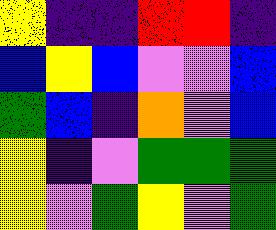[["yellow", "indigo", "indigo", "red", "red", "indigo"], ["blue", "yellow", "blue", "violet", "violet", "blue"], ["green", "blue", "indigo", "orange", "violet", "blue"], ["yellow", "indigo", "violet", "green", "green", "green"], ["yellow", "violet", "green", "yellow", "violet", "green"]]